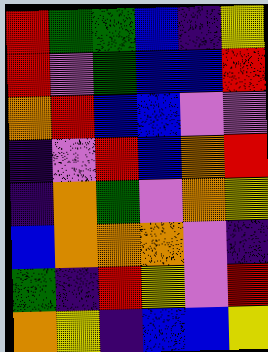[["red", "green", "green", "blue", "indigo", "yellow"], ["red", "violet", "green", "blue", "blue", "red"], ["orange", "red", "blue", "blue", "violet", "violet"], ["indigo", "violet", "red", "blue", "orange", "red"], ["indigo", "orange", "green", "violet", "orange", "yellow"], ["blue", "orange", "orange", "orange", "violet", "indigo"], ["green", "indigo", "red", "yellow", "violet", "red"], ["orange", "yellow", "indigo", "blue", "blue", "yellow"]]